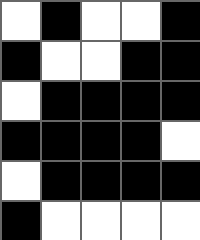[["white", "black", "white", "white", "black"], ["black", "white", "white", "black", "black"], ["white", "black", "black", "black", "black"], ["black", "black", "black", "black", "white"], ["white", "black", "black", "black", "black"], ["black", "white", "white", "white", "white"]]